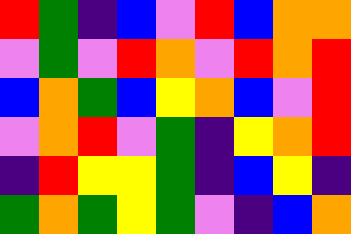[["red", "green", "indigo", "blue", "violet", "red", "blue", "orange", "orange"], ["violet", "green", "violet", "red", "orange", "violet", "red", "orange", "red"], ["blue", "orange", "green", "blue", "yellow", "orange", "blue", "violet", "red"], ["violet", "orange", "red", "violet", "green", "indigo", "yellow", "orange", "red"], ["indigo", "red", "yellow", "yellow", "green", "indigo", "blue", "yellow", "indigo"], ["green", "orange", "green", "yellow", "green", "violet", "indigo", "blue", "orange"]]